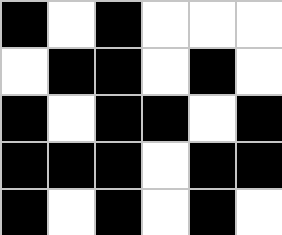[["black", "white", "black", "white", "white", "white"], ["white", "black", "black", "white", "black", "white"], ["black", "white", "black", "black", "white", "black"], ["black", "black", "black", "white", "black", "black"], ["black", "white", "black", "white", "black", "white"]]